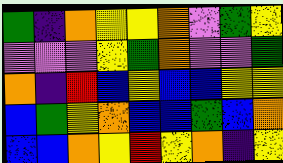[["green", "indigo", "orange", "yellow", "yellow", "orange", "violet", "green", "yellow"], ["violet", "violet", "violet", "yellow", "green", "orange", "violet", "violet", "green"], ["orange", "indigo", "red", "blue", "yellow", "blue", "blue", "yellow", "yellow"], ["blue", "green", "yellow", "orange", "blue", "blue", "green", "blue", "orange"], ["blue", "blue", "orange", "yellow", "red", "yellow", "orange", "indigo", "yellow"]]